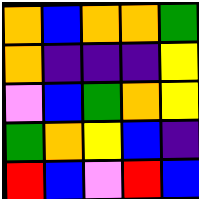[["orange", "blue", "orange", "orange", "green"], ["orange", "indigo", "indigo", "indigo", "yellow"], ["violet", "blue", "green", "orange", "yellow"], ["green", "orange", "yellow", "blue", "indigo"], ["red", "blue", "violet", "red", "blue"]]